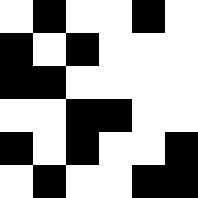[["white", "black", "white", "white", "black", "white"], ["black", "white", "black", "white", "white", "white"], ["black", "black", "white", "white", "white", "white"], ["white", "white", "black", "black", "white", "white"], ["black", "white", "black", "white", "white", "black"], ["white", "black", "white", "white", "black", "black"]]